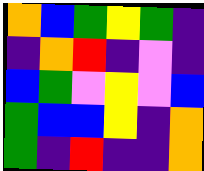[["orange", "blue", "green", "yellow", "green", "indigo"], ["indigo", "orange", "red", "indigo", "violet", "indigo"], ["blue", "green", "violet", "yellow", "violet", "blue"], ["green", "blue", "blue", "yellow", "indigo", "orange"], ["green", "indigo", "red", "indigo", "indigo", "orange"]]